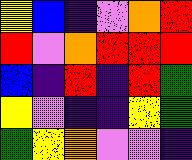[["yellow", "blue", "indigo", "violet", "orange", "red"], ["red", "violet", "orange", "red", "red", "red"], ["blue", "indigo", "red", "indigo", "red", "green"], ["yellow", "violet", "indigo", "indigo", "yellow", "green"], ["green", "yellow", "orange", "violet", "violet", "indigo"]]